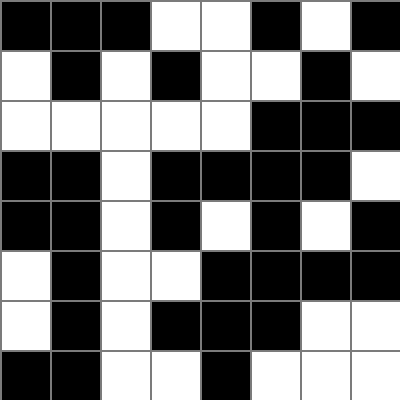[["black", "black", "black", "white", "white", "black", "white", "black"], ["white", "black", "white", "black", "white", "white", "black", "white"], ["white", "white", "white", "white", "white", "black", "black", "black"], ["black", "black", "white", "black", "black", "black", "black", "white"], ["black", "black", "white", "black", "white", "black", "white", "black"], ["white", "black", "white", "white", "black", "black", "black", "black"], ["white", "black", "white", "black", "black", "black", "white", "white"], ["black", "black", "white", "white", "black", "white", "white", "white"]]